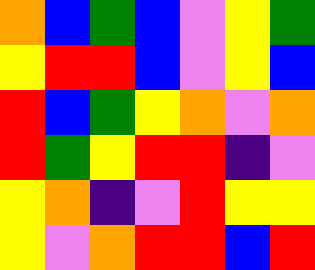[["orange", "blue", "green", "blue", "violet", "yellow", "green"], ["yellow", "red", "red", "blue", "violet", "yellow", "blue"], ["red", "blue", "green", "yellow", "orange", "violet", "orange"], ["red", "green", "yellow", "red", "red", "indigo", "violet"], ["yellow", "orange", "indigo", "violet", "red", "yellow", "yellow"], ["yellow", "violet", "orange", "red", "red", "blue", "red"]]